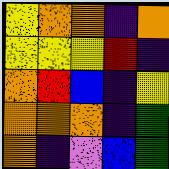[["yellow", "orange", "orange", "indigo", "orange"], ["yellow", "yellow", "yellow", "red", "indigo"], ["orange", "red", "blue", "indigo", "yellow"], ["orange", "orange", "orange", "indigo", "green"], ["orange", "indigo", "violet", "blue", "green"]]